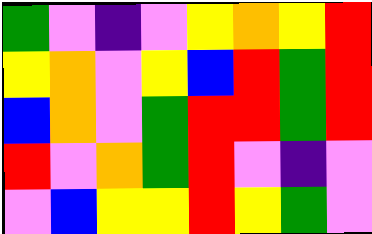[["green", "violet", "indigo", "violet", "yellow", "orange", "yellow", "red"], ["yellow", "orange", "violet", "yellow", "blue", "red", "green", "red"], ["blue", "orange", "violet", "green", "red", "red", "green", "red"], ["red", "violet", "orange", "green", "red", "violet", "indigo", "violet"], ["violet", "blue", "yellow", "yellow", "red", "yellow", "green", "violet"]]